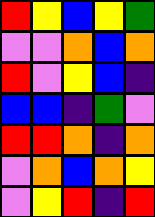[["red", "yellow", "blue", "yellow", "green"], ["violet", "violet", "orange", "blue", "orange"], ["red", "violet", "yellow", "blue", "indigo"], ["blue", "blue", "indigo", "green", "violet"], ["red", "red", "orange", "indigo", "orange"], ["violet", "orange", "blue", "orange", "yellow"], ["violet", "yellow", "red", "indigo", "red"]]